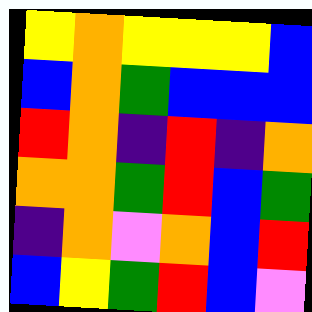[["yellow", "orange", "yellow", "yellow", "yellow", "blue"], ["blue", "orange", "green", "blue", "blue", "blue"], ["red", "orange", "indigo", "red", "indigo", "orange"], ["orange", "orange", "green", "red", "blue", "green"], ["indigo", "orange", "violet", "orange", "blue", "red"], ["blue", "yellow", "green", "red", "blue", "violet"]]